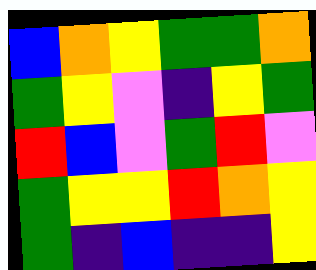[["blue", "orange", "yellow", "green", "green", "orange"], ["green", "yellow", "violet", "indigo", "yellow", "green"], ["red", "blue", "violet", "green", "red", "violet"], ["green", "yellow", "yellow", "red", "orange", "yellow"], ["green", "indigo", "blue", "indigo", "indigo", "yellow"]]